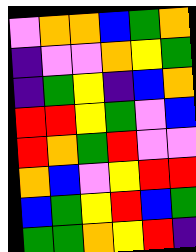[["violet", "orange", "orange", "blue", "green", "orange"], ["indigo", "violet", "violet", "orange", "yellow", "green"], ["indigo", "green", "yellow", "indigo", "blue", "orange"], ["red", "red", "yellow", "green", "violet", "blue"], ["red", "orange", "green", "red", "violet", "violet"], ["orange", "blue", "violet", "yellow", "red", "red"], ["blue", "green", "yellow", "red", "blue", "green"], ["green", "green", "orange", "yellow", "red", "indigo"]]